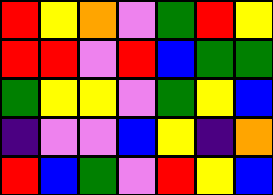[["red", "yellow", "orange", "violet", "green", "red", "yellow"], ["red", "red", "violet", "red", "blue", "green", "green"], ["green", "yellow", "yellow", "violet", "green", "yellow", "blue"], ["indigo", "violet", "violet", "blue", "yellow", "indigo", "orange"], ["red", "blue", "green", "violet", "red", "yellow", "blue"]]